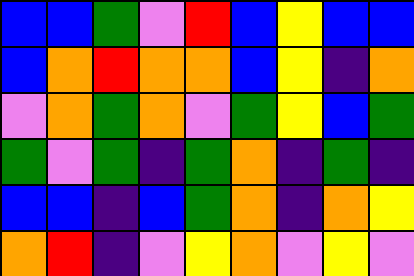[["blue", "blue", "green", "violet", "red", "blue", "yellow", "blue", "blue"], ["blue", "orange", "red", "orange", "orange", "blue", "yellow", "indigo", "orange"], ["violet", "orange", "green", "orange", "violet", "green", "yellow", "blue", "green"], ["green", "violet", "green", "indigo", "green", "orange", "indigo", "green", "indigo"], ["blue", "blue", "indigo", "blue", "green", "orange", "indigo", "orange", "yellow"], ["orange", "red", "indigo", "violet", "yellow", "orange", "violet", "yellow", "violet"]]